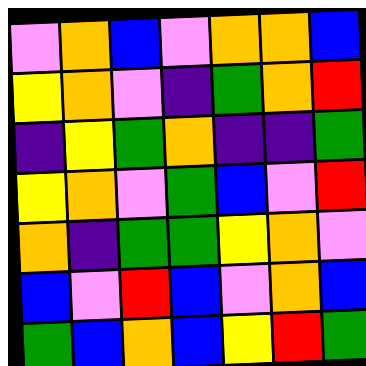[["violet", "orange", "blue", "violet", "orange", "orange", "blue"], ["yellow", "orange", "violet", "indigo", "green", "orange", "red"], ["indigo", "yellow", "green", "orange", "indigo", "indigo", "green"], ["yellow", "orange", "violet", "green", "blue", "violet", "red"], ["orange", "indigo", "green", "green", "yellow", "orange", "violet"], ["blue", "violet", "red", "blue", "violet", "orange", "blue"], ["green", "blue", "orange", "blue", "yellow", "red", "green"]]